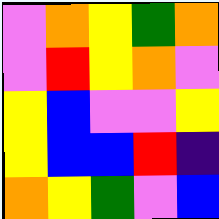[["violet", "orange", "yellow", "green", "orange"], ["violet", "red", "yellow", "orange", "violet"], ["yellow", "blue", "violet", "violet", "yellow"], ["yellow", "blue", "blue", "red", "indigo"], ["orange", "yellow", "green", "violet", "blue"]]